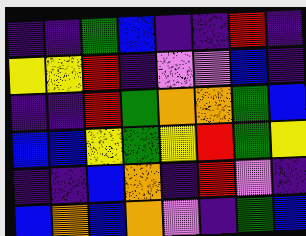[["indigo", "indigo", "green", "blue", "indigo", "indigo", "red", "indigo"], ["yellow", "yellow", "red", "indigo", "violet", "violet", "blue", "indigo"], ["indigo", "indigo", "red", "green", "orange", "orange", "green", "blue"], ["blue", "blue", "yellow", "green", "yellow", "red", "green", "yellow"], ["indigo", "indigo", "blue", "orange", "indigo", "red", "violet", "indigo"], ["blue", "orange", "blue", "orange", "violet", "indigo", "green", "blue"]]